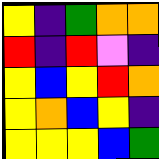[["yellow", "indigo", "green", "orange", "orange"], ["red", "indigo", "red", "violet", "indigo"], ["yellow", "blue", "yellow", "red", "orange"], ["yellow", "orange", "blue", "yellow", "indigo"], ["yellow", "yellow", "yellow", "blue", "green"]]